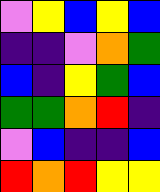[["violet", "yellow", "blue", "yellow", "blue"], ["indigo", "indigo", "violet", "orange", "green"], ["blue", "indigo", "yellow", "green", "blue"], ["green", "green", "orange", "red", "indigo"], ["violet", "blue", "indigo", "indigo", "blue"], ["red", "orange", "red", "yellow", "yellow"]]